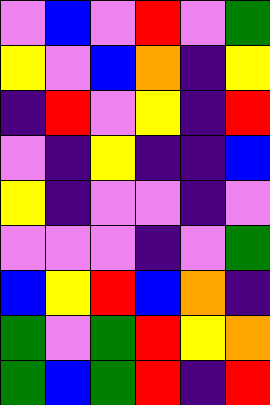[["violet", "blue", "violet", "red", "violet", "green"], ["yellow", "violet", "blue", "orange", "indigo", "yellow"], ["indigo", "red", "violet", "yellow", "indigo", "red"], ["violet", "indigo", "yellow", "indigo", "indigo", "blue"], ["yellow", "indigo", "violet", "violet", "indigo", "violet"], ["violet", "violet", "violet", "indigo", "violet", "green"], ["blue", "yellow", "red", "blue", "orange", "indigo"], ["green", "violet", "green", "red", "yellow", "orange"], ["green", "blue", "green", "red", "indigo", "red"]]